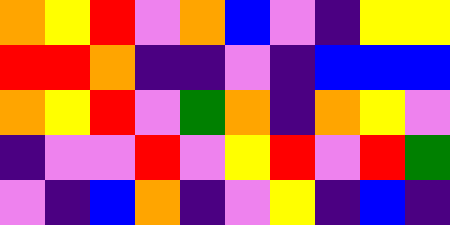[["orange", "yellow", "red", "violet", "orange", "blue", "violet", "indigo", "yellow", "yellow"], ["red", "red", "orange", "indigo", "indigo", "violet", "indigo", "blue", "blue", "blue"], ["orange", "yellow", "red", "violet", "green", "orange", "indigo", "orange", "yellow", "violet"], ["indigo", "violet", "violet", "red", "violet", "yellow", "red", "violet", "red", "green"], ["violet", "indigo", "blue", "orange", "indigo", "violet", "yellow", "indigo", "blue", "indigo"]]